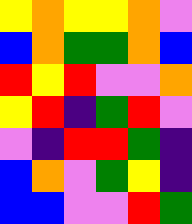[["yellow", "orange", "yellow", "yellow", "orange", "violet"], ["blue", "orange", "green", "green", "orange", "blue"], ["red", "yellow", "red", "violet", "violet", "orange"], ["yellow", "red", "indigo", "green", "red", "violet"], ["violet", "indigo", "red", "red", "green", "indigo"], ["blue", "orange", "violet", "green", "yellow", "indigo"], ["blue", "blue", "violet", "violet", "red", "green"]]